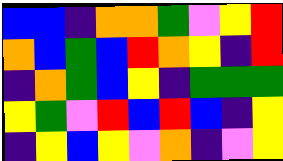[["blue", "blue", "indigo", "orange", "orange", "green", "violet", "yellow", "red"], ["orange", "blue", "green", "blue", "red", "orange", "yellow", "indigo", "red"], ["indigo", "orange", "green", "blue", "yellow", "indigo", "green", "green", "green"], ["yellow", "green", "violet", "red", "blue", "red", "blue", "indigo", "yellow"], ["indigo", "yellow", "blue", "yellow", "violet", "orange", "indigo", "violet", "yellow"]]